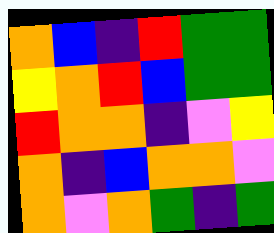[["orange", "blue", "indigo", "red", "green", "green"], ["yellow", "orange", "red", "blue", "green", "green"], ["red", "orange", "orange", "indigo", "violet", "yellow"], ["orange", "indigo", "blue", "orange", "orange", "violet"], ["orange", "violet", "orange", "green", "indigo", "green"]]